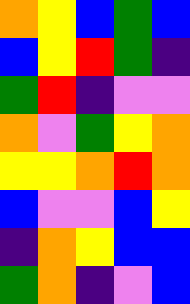[["orange", "yellow", "blue", "green", "blue"], ["blue", "yellow", "red", "green", "indigo"], ["green", "red", "indigo", "violet", "violet"], ["orange", "violet", "green", "yellow", "orange"], ["yellow", "yellow", "orange", "red", "orange"], ["blue", "violet", "violet", "blue", "yellow"], ["indigo", "orange", "yellow", "blue", "blue"], ["green", "orange", "indigo", "violet", "blue"]]